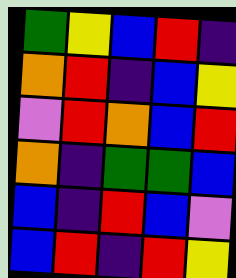[["green", "yellow", "blue", "red", "indigo"], ["orange", "red", "indigo", "blue", "yellow"], ["violet", "red", "orange", "blue", "red"], ["orange", "indigo", "green", "green", "blue"], ["blue", "indigo", "red", "blue", "violet"], ["blue", "red", "indigo", "red", "yellow"]]